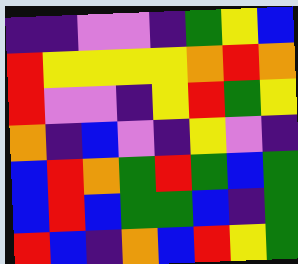[["indigo", "indigo", "violet", "violet", "indigo", "green", "yellow", "blue"], ["red", "yellow", "yellow", "yellow", "yellow", "orange", "red", "orange"], ["red", "violet", "violet", "indigo", "yellow", "red", "green", "yellow"], ["orange", "indigo", "blue", "violet", "indigo", "yellow", "violet", "indigo"], ["blue", "red", "orange", "green", "red", "green", "blue", "green"], ["blue", "red", "blue", "green", "green", "blue", "indigo", "green"], ["red", "blue", "indigo", "orange", "blue", "red", "yellow", "green"]]